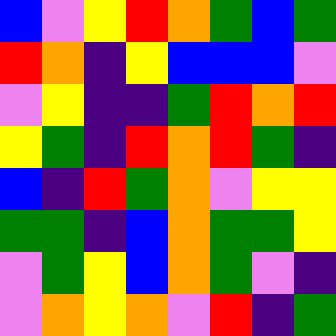[["blue", "violet", "yellow", "red", "orange", "green", "blue", "green"], ["red", "orange", "indigo", "yellow", "blue", "blue", "blue", "violet"], ["violet", "yellow", "indigo", "indigo", "green", "red", "orange", "red"], ["yellow", "green", "indigo", "red", "orange", "red", "green", "indigo"], ["blue", "indigo", "red", "green", "orange", "violet", "yellow", "yellow"], ["green", "green", "indigo", "blue", "orange", "green", "green", "yellow"], ["violet", "green", "yellow", "blue", "orange", "green", "violet", "indigo"], ["violet", "orange", "yellow", "orange", "violet", "red", "indigo", "green"]]